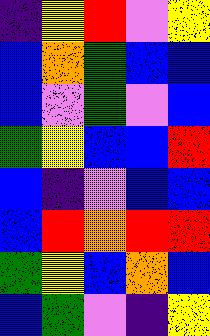[["indigo", "yellow", "red", "violet", "yellow"], ["blue", "orange", "green", "blue", "blue"], ["blue", "violet", "green", "violet", "blue"], ["green", "yellow", "blue", "blue", "red"], ["blue", "indigo", "violet", "blue", "blue"], ["blue", "red", "orange", "red", "red"], ["green", "yellow", "blue", "orange", "blue"], ["blue", "green", "violet", "indigo", "yellow"]]